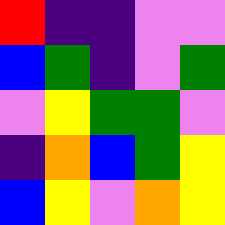[["red", "indigo", "indigo", "violet", "violet"], ["blue", "green", "indigo", "violet", "green"], ["violet", "yellow", "green", "green", "violet"], ["indigo", "orange", "blue", "green", "yellow"], ["blue", "yellow", "violet", "orange", "yellow"]]